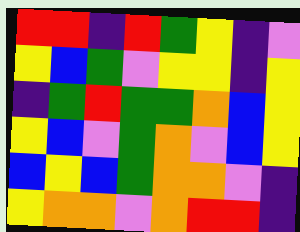[["red", "red", "indigo", "red", "green", "yellow", "indigo", "violet"], ["yellow", "blue", "green", "violet", "yellow", "yellow", "indigo", "yellow"], ["indigo", "green", "red", "green", "green", "orange", "blue", "yellow"], ["yellow", "blue", "violet", "green", "orange", "violet", "blue", "yellow"], ["blue", "yellow", "blue", "green", "orange", "orange", "violet", "indigo"], ["yellow", "orange", "orange", "violet", "orange", "red", "red", "indigo"]]